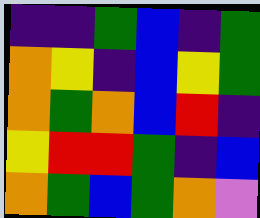[["indigo", "indigo", "green", "blue", "indigo", "green"], ["orange", "yellow", "indigo", "blue", "yellow", "green"], ["orange", "green", "orange", "blue", "red", "indigo"], ["yellow", "red", "red", "green", "indigo", "blue"], ["orange", "green", "blue", "green", "orange", "violet"]]